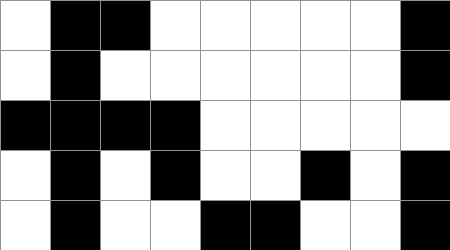[["white", "black", "black", "white", "white", "white", "white", "white", "black"], ["white", "black", "white", "white", "white", "white", "white", "white", "black"], ["black", "black", "black", "black", "white", "white", "white", "white", "white"], ["white", "black", "white", "black", "white", "white", "black", "white", "black"], ["white", "black", "white", "white", "black", "black", "white", "white", "black"]]